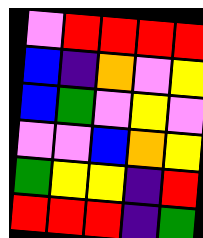[["violet", "red", "red", "red", "red"], ["blue", "indigo", "orange", "violet", "yellow"], ["blue", "green", "violet", "yellow", "violet"], ["violet", "violet", "blue", "orange", "yellow"], ["green", "yellow", "yellow", "indigo", "red"], ["red", "red", "red", "indigo", "green"]]